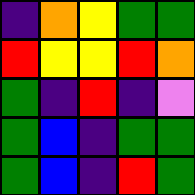[["indigo", "orange", "yellow", "green", "green"], ["red", "yellow", "yellow", "red", "orange"], ["green", "indigo", "red", "indigo", "violet"], ["green", "blue", "indigo", "green", "green"], ["green", "blue", "indigo", "red", "green"]]